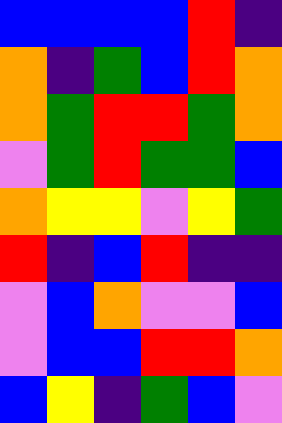[["blue", "blue", "blue", "blue", "red", "indigo"], ["orange", "indigo", "green", "blue", "red", "orange"], ["orange", "green", "red", "red", "green", "orange"], ["violet", "green", "red", "green", "green", "blue"], ["orange", "yellow", "yellow", "violet", "yellow", "green"], ["red", "indigo", "blue", "red", "indigo", "indigo"], ["violet", "blue", "orange", "violet", "violet", "blue"], ["violet", "blue", "blue", "red", "red", "orange"], ["blue", "yellow", "indigo", "green", "blue", "violet"]]